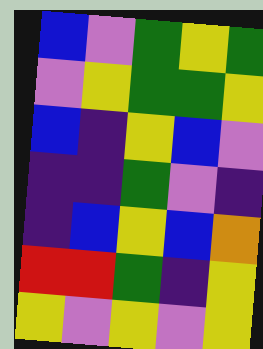[["blue", "violet", "green", "yellow", "green"], ["violet", "yellow", "green", "green", "yellow"], ["blue", "indigo", "yellow", "blue", "violet"], ["indigo", "indigo", "green", "violet", "indigo"], ["indigo", "blue", "yellow", "blue", "orange"], ["red", "red", "green", "indigo", "yellow"], ["yellow", "violet", "yellow", "violet", "yellow"]]